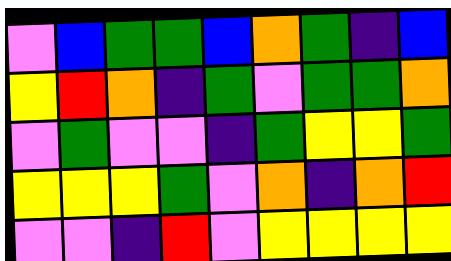[["violet", "blue", "green", "green", "blue", "orange", "green", "indigo", "blue"], ["yellow", "red", "orange", "indigo", "green", "violet", "green", "green", "orange"], ["violet", "green", "violet", "violet", "indigo", "green", "yellow", "yellow", "green"], ["yellow", "yellow", "yellow", "green", "violet", "orange", "indigo", "orange", "red"], ["violet", "violet", "indigo", "red", "violet", "yellow", "yellow", "yellow", "yellow"]]